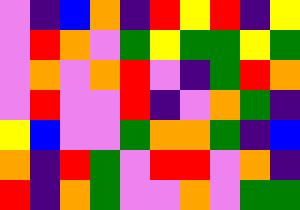[["violet", "indigo", "blue", "orange", "indigo", "red", "yellow", "red", "indigo", "yellow"], ["violet", "red", "orange", "violet", "green", "yellow", "green", "green", "yellow", "green"], ["violet", "orange", "violet", "orange", "red", "violet", "indigo", "green", "red", "orange"], ["violet", "red", "violet", "violet", "red", "indigo", "violet", "orange", "green", "indigo"], ["yellow", "blue", "violet", "violet", "green", "orange", "orange", "green", "indigo", "blue"], ["orange", "indigo", "red", "green", "violet", "red", "red", "violet", "orange", "indigo"], ["red", "indigo", "orange", "green", "violet", "violet", "orange", "violet", "green", "green"]]